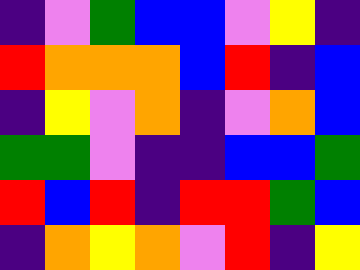[["indigo", "violet", "green", "blue", "blue", "violet", "yellow", "indigo"], ["red", "orange", "orange", "orange", "blue", "red", "indigo", "blue"], ["indigo", "yellow", "violet", "orange", "indigo", "violet", "orange", "blue"], ["green", "green", "violet", "indigo", "indigo", "blue", "blue", "green"], ["red", "blue", "red", "indigo", "red", "red", "green", "blue"], ["indigo", "orange", "yellow", "orange", "violet", "red", "indigo", "yellow"]]